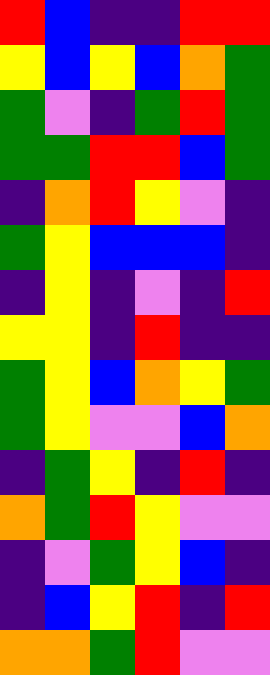[["red", "blue", "indigo", "indigo", "red", "red"], ["yellow", "blue", "yellow", "blue", "orange", "green"], ["green", "violet", "indigo", "green", "red", "green"], ["green", "green", "red", "red", "blue", "green"], ["indigo", "orange", "red", "yellow", "violet", "indigo"], ["green", "yellow", "blue", "blue", "blue", "indigo"], ["indigo", "yellow", "indigo", "violet", "indigo", "red"], ["yellow", "yellow", "indigo", "red", "indigo", "indigo"], ["green", "yellow", "blue", "orange", "yellow", "green"], ["green", "yellow", "violet", "violet", "blue", "orange"], ["indigo", "green", "yellow", "indigo", "red", "indigo"], ["orange", "green", "red", "yellow", "violet", "violet"], ["indigo", "violet", "green", "yellow", "blue", "indigo"], ["indigo", "blue", "yellow", "red", "indigo", "red"], ["orange", "orange", "green", "red", "violet", "violet"]]